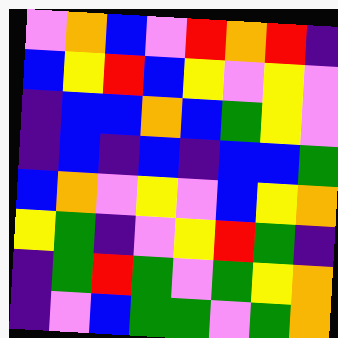[["violet", "orange", "blue", "violet", "red", "orange", "red", "indigo"], ["blue", "yellow", "red", "blue", "yellow", "violet", "yellow", "violet"], ["indigo", "blue", "blue", "orange", "blue", "green", "yellow", "violet"], ["indigo", "blue", "indigo", "blue", "indigo", "blue", "blue", "green"], ["blue", "orange", "violet", "yellow", "violet", "blue", "yellow", "orange"], ["yellow", "green", "indigo", "violet", "yellow", "red", "green", "indigo"], ["indigo", "green", "red", "green", "violet", "green", "yellow", "orange"], ["indigo", "violet", "blue", "green", "green", "violet", "green", "orange"]]